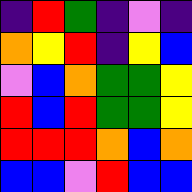[["indigo", "red", "green", "indigo", "violet", "indigo"], ["orange", "yellow", "red", "indigo", "yellow", "blue"], ["violet", "blue", "orange", "green", "green", "yellow"], ["red", "blue", "red", "green", "green", "yellow"], ["red", "red", "red", "orange", "blue", "orange"], ["blue", "blue", "violet", "red", "blue", "blue"]]